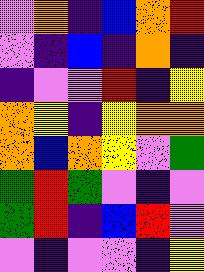[["violet", "orange", "indigo", "blue", "orange", "red"], ["violet", "indigo", "blue", "indigo", "orange", "indigo"], ["indigo", "violet", "violet", "red", "indigo", "yellow"], ["orange", "yellow", "indigo", "yellow", "orange", "orange"], ["orange", "blue", "orange", "yellow", "violet", "green"], ["green", "red", "green", "violet", "indigo", "violet"], ["green", "red", "indigo", "blue", "red", "violet"], ["violet", "indigo", "violet", "violet", "indigo", "yellow"]]